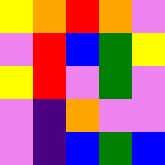[["yellow", "orange", "red", "orange", "violet"], ["violet", "red", "blue", "green", "yellow"], ["yellow", "red", "violet", "green", "violet"], ["violet", "indigo", "orange", "violet", "violet"], ["violet", "indigo", "blue", "green", "blue"]]